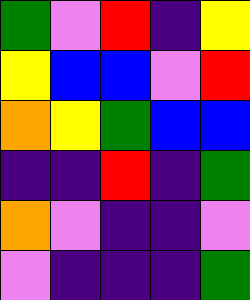[["green", "violet", "red", "indigo", "yellow"], ["yellow", "blue", "blue", "violet", "red"], ["orange", "yellow", "green", "blue", "blue"], ["indigo", "indigo", "red", "indigo", "green"], ["orange", "violet", "indigo", "indigo", "violet"], ["violet", "indigo", "indigo", "indigo", "green"]]